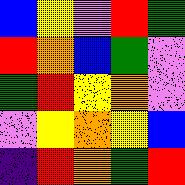[["blue", "yellow", "violet", "red", "green"], ["red", "orange", "blue", "green", "violet"], ["green", "red", "yellow", "orange", "violet"], ["violet", "yellow", "orange", "yellow", "blue"], ["indigo", "red", "orange", "green", "red"]]